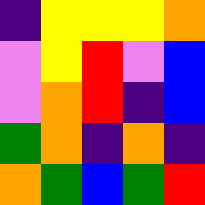[["indigo", "yellow", "yellow", "yellow", "orange"], ["violet", "yellow", "red", "violet", "blue"], ["violet", "orange", "red", "indigo", "blue"], ["green", "orange", "indigo", "orange", "indigo"], ["orange", "green", "blue", "green", "red"]]